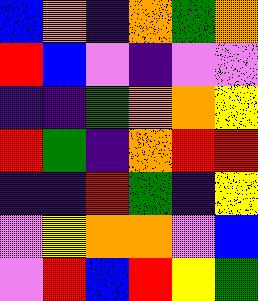[["blue", "orange", "indigo", "orange", "green", "orange"], ["red", "blue", "violet", "indigo", "violet", "violet"], ["indigo", "indigo", "green", "orange", "orange", "yellow"], ["red", "green", "indigo", "orange", "red", "red"], ["indigo", "indigo", "red", "green", "indigo", "yellow"], ["violet", "yellow", "orange", "orange", "violet", "blue"], ["violet", "red", "blue", "red", "yellow", "green"]]